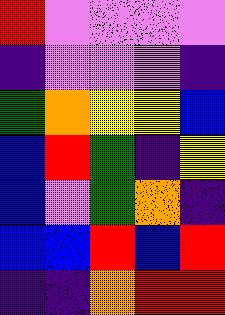[["red", "violet", "violet", "violet", "violet"], ["indigo", "violet", "violet", "violet", "indigo"], ["green", "orange", "yellow", "yellow", "blue"], ["blue", "red", "green", "indigo", "yellow"], ["blue", "violet", "green", "orange", "indigo"], ["blue", "blue", "red", "blue", "red"], ["indigo", "indigo", "orange", "red", "red"]]